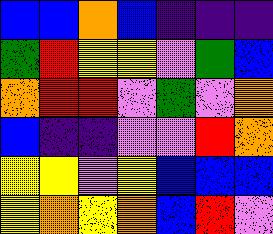[["blue", "blue", "orange", "blue", "indigo", "indigo", "indigo"], ["green", "red", "yellow", "yellow", "violet", "green", "blue"], ["orange", "red", "red", "violet", "green", "violet", "orange"], ["blue", "indigo", "indigo", "violet", "violet", "red", "orange"], ["yellow", "yellow", "violet", "yellow", "blue", "blue", "blue"], ["yellow", "orange", "yellow", "orange", "blue", "red", "violet"]]